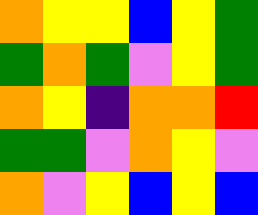[["orange", "yellow", "yellow", "blue", "yellow", "green"], ["green", "orange", "green", "violet", "yellow", "green"], ["orange", "yellow", "indigo", "orange", "orange", "red"], ["green", "green", "violet", "orange", "yellow", "violet"], ["orange", "violet", "yellow", "blue", "yellow", "blue"]]